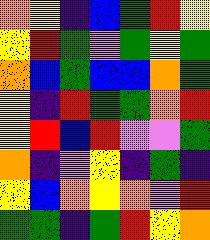[["orange", "yellow", "indigo", "blue", "green", "red", "yellow"], ["yellow", "red", "green", "violet", "green", "yellow", "green"], ["orange", "blue", "green", "blue", "blue", "orange", "green"], ["yellow", "indigo", "red", "green", "green", "orange", "red"], ["yellow", "red", "blue", "red", "violet", "violet", "green"], ["orange", "indigo", "violet", "yellow", "indigo", "green", "indigo"], ["yellow", "blue", "orange", "yellow", "orange", "violet", "red"], ["green", "green", "indigo", "green", "red", "yellow", "orange"]]